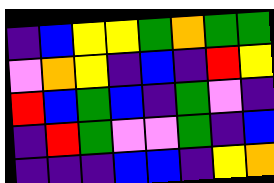[["indigo", "blue", "yellow", "yellow", "green", "orange", "green", "green"], ["violet", "orange", "yellow", "indigo", "blue", "indigo", "red", "yellow"], ["red", "blue", "green", "blue", "indigo", "green", "violet", "indigo"], ["indigo", "red", "green", "violet", "violet", "green", "indigo", "blue"], ["indigo", "indigo", "indigo", "blue", "blue", "indigo", "yellow", "orange"]]